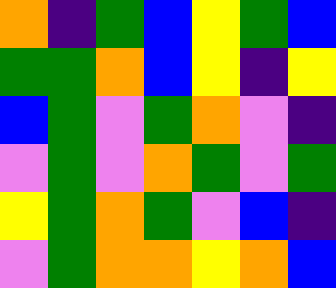[["orange", "indigo", "green", "blue", "yellow", "green", "blue"], ["green", "green", "orange", "blue", "yellow", "indigo", "yellow"], ["blue", "green", "violet", "green", "orange", "violet", "indigo"], ["violet", "green", "violet", "orange", "green", "violet", "green"], ["yellow", "green", "orange", "green", "violet", "blue", "indigo"], ["violet", "green", "orange", "orange", "yellow", "orange", "blue"]]